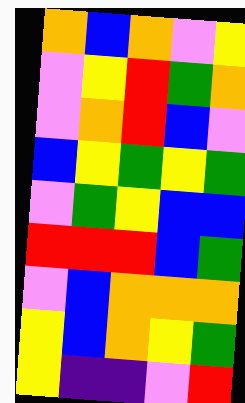[["orange", "blue", "orange", "violet", "yellow"], ["violet", "yellow", "red", "green", "orange"], ["violet", "orange", "red", "blue", "violet"], ["blue", "yellow", "green", "yellow", "green"], ["violet", "green", "yellow", "blue", "blue"], ["red", "red", "red", "blue", "green"], ["violet", "blue", "orange", "orange", "orange"], ["yellow", "blue", "orange", "yellow", "green"], ["yellow", "indigo", "indigo", "violet", "red"]]